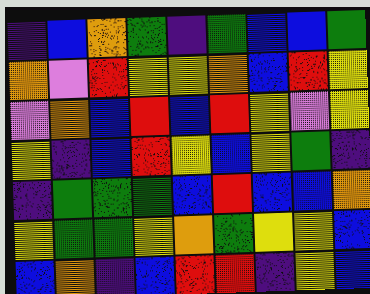[["indigo", "blue", "orange", "green", "indigo", "green", "blue", "blue", "green"], ["orange", "violet", "red", "yellow", "yellow", "orange", "blue", "red", "yellow"], ["violet", "orange", "blue", "red", "blue", "red", "yellow", "violet", "yellow"], ["yellow", "indigo", "blue", "red", "yellow", "blue", "yellow", "green", "indigo"], ["indigo", "green", "green", "green", "blue", "red", "blue", "blue", "orange"], ["yellow", "green", "green", "yellow", "orange", "green", "yellow", "yellow", "blue"], ["blue", "orange", "indigo", "blue", "red", "red", "indigo", "yellow", "blue"]]